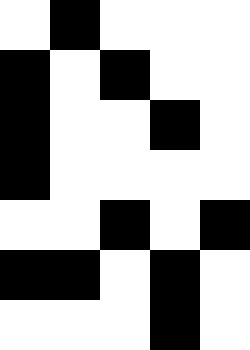[["white", "black", "white", "white", "white"], ["black", "white", "black", "white", "white"], ["black", "white", "white", "black", "white"], ["black", "white", "white", "white", "white"], ["white", "white", "black", "white", "black"], ["black", "black", "white", "black", "white"], ["white", "white", "white", "black", "white"]]